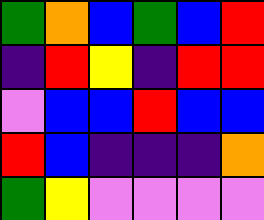[["green", "orange", "blue", "green", "blue", "red"], ["indigo", "red", "yellow", "indigo", "red", "red"], ["violet", "blue", "blue", "red", "blue", "blue"], ["red", "blue", "indigo", "indigo", "indigo", "orange"], ["green", "yellow", "violet", "violet", "violet", "violet"]]